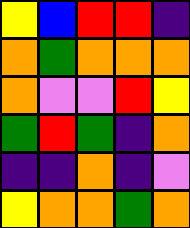[["yellow", "blue", "red", "red", "indigo"], ["orange", "green", "orange", "orange", "orange"], ["orange", "violet", "violet", "red", "yellow"], ["green", "red", "green", "indigo", "orange"], ["indigo", "indigo", "orange", "indigo", "violet"], ["yellow", "orange", "orange", "green", "orange"]]